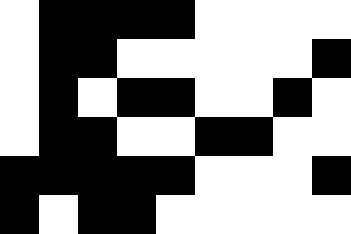[["white", "black", "black", "black", "black", "white", "white", "white", "white"], ["white", "black", "black", "white", "white", "white", "white", "white", "black"], ["white", "black", "white", "black", "black", "white", "white", "black", "white"], ["white", "black", "black", "white", "white", "black", "black", "white", "white"], ["black", "black", "black", "black", "black", "white", "white", "white", "black"], ["black", "white", "black", "black", "white", "white", "white", "white", "white"]]